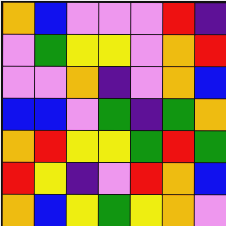[["orange", "blue", "violet", "violet", "violet", "red", "indigo"], ["violet", "green", "yellow", "yellow", "violet", "orange", "red"], ["violet", "violet", "orange", "indigo", "violet", "orange", "blue"], ["blue", "blue", "violet", "green", "indigo", "green", "orange"], ["orange", "red", "yellow", "yellow", "green", "red", "green"], ["red", "yellow", "indigo", "violet", "red", "orange", "blue"], ["orange", "blue", "yellow", "green", "yellow", "orange", "violet"]]